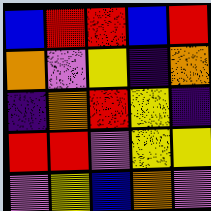[["blue", "red", "red", "blue", "red"], ["orange", "violet", "yellow", "indigo", "orange"], ["indigo", "orange", "red", "yellow", "indigo"], ["red", "red", "violet", "yellow", "yellow"], ["violet", "yellow", "blue", "orange", "violet"]]